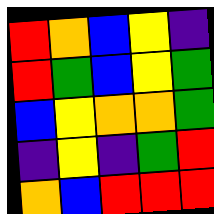[["red", "orange", "blue", "yellow", "indigo"], ["red", "green", "blue", "yellow", "green"], ["blue", "yellow", "orange", "orange", "green"], ["indigo", "yellow", "indigo", "green", "red"], ["orange", "blue", "red", "red", "red"]]